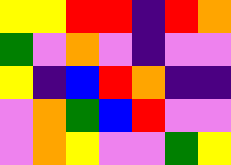[["yellow", "yellow", "red", "red", "indigo", "red", "orange"], ["green", "violet", "orange", "violet", "indigo", "violet", "violet"], ["yellow", "indigo", "blue", "red", "orange", "indigo", "indigo"], ["violet", "orange", "green", "blue", "red", "violet", "violet"], ["violet", "orange", "yellow", "violet", "violet", "green", "yellow"]]